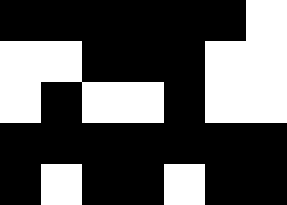[["black", "black", "black", "black", "black", "black", "white"], ["white", "white", "black", "black", "black", "white", "white"], ["white", "black", "white", "white", "black", "white", "white"], ["black", "black", "black", "black", "black", "black", "black"], ["black", "white", "black", "black", "white", "black", "black"]]